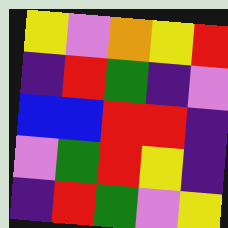[["yellow", "violet", "orange", "yellow", "red"], ["indigo", "red", "green", "indigo", "violet"], ["blue", "blue", "red", "red", "indigo"], ["violet", "green", "red", "yellow", "indigo"], ["indigo", "red", "green", "violet", "yellow"]]